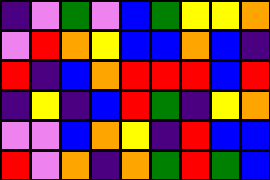[["indigo", "violet", "green", "violet", "blue", "green", "yellow", "yellow", "orange"], ["violet", "red", "orange", "yellow", "blue", "blue", "orange", "blue", "indigo"], ["red", "indigo", "blue", "orange", "red", "red", "red", "blue", "red"], ["indigo", "yellow", "indigo", "blue", "red", "green", "indigo", "yellow", "orange"], ["violet", "violet", "blue", "orange", "yellow", "indigo", "red", "blue", "blue"], ["red", "violet", "orange", "indigo", "orange", "green", "red", "green", "blue"]]